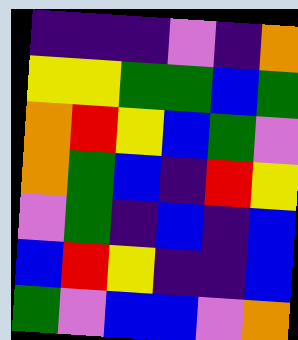[["indigo", "indigo", "indigo", "violet", "indigo", "orange"], ["yellow", "yellow", "green", "green", "blue", "green"], ["orange", "red", "yellow", "blue", "green", "violet"], ["orange", "green", "blue", "indigo", "red", "yellow"], ["violet", "green", "indigo", "blue", "indigo", "blue"], ["blue", "red", "yellow", "indigo", "indigo", "blue"], ["green", "violet", "blue", "blue", "violet", "orange"]]